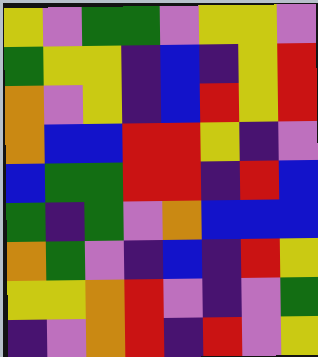[["yellow", "violet", "green", "green", "violet", "yellow", "yellow", "violet"], ["green", "yellow", "yellow", "indigo", "blue", "indigo", "yellow", "red"], ["orange", "violet", "yellow", "indigo", "blue", "red", "yellow", "red"], ["orange", "blue", "blue", "red", "red", "yellow", "indigo", "violet"], ["blue", "green", "green", "red", "red", "indigo", "red", "blue"], ["green", "indigo", "green", "violet", "orange", "blue", "blue", "blue"], ["orange", "green", "violet", "indigo", "blue", "indigo", "red", "yellow"], ["yellow", "yellow", "orange", "red", "violet", "indigo", "violet", "green"], ["indigo", "violet", "orange", "red", "indigo", "red", "violet", "yellow"]]